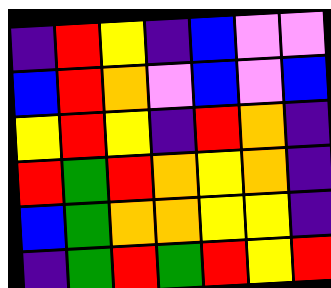[["indigo", "red", "yellow", "indigo", "blue", "violet", "violet"], ["blue", "red", "orange", "violet", "blue", "violet", "blue"], ["yellow", "red", "yellow", "indigo", "red", "orange", "indigo"], ["red", "green", "red", "orange", "yellow", "orange", "indigo"], ["blue", "green", "orange", "orange", "yellow", "yellow", "indigo"], ["indigo", "green", "red", "green", "red", "yellow", "red"]]